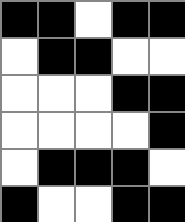[["black", "black", "white", "black", "black"], ["white", "black", "black", "white", "white"], ["white", "white", "white", "black", "black"], ["white", "white", "white", "white", "black"], ["white", "black", "black", "black", "white"], ["black", "white", "white", "black", "black"]]